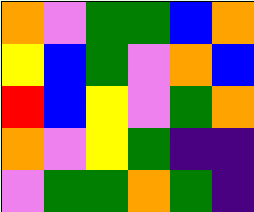[["orange", "violet", "green", "green", "blue", "orange"], ["yellow", "blue", "green", "violet", "orange", "blue"], ["red", "blue", "yellow", "violet", "green", "orange"], ["orange", "violet", "yellow", "green", "indigo", "indigo"], ["violet", "green", "green", "orange", "green", "indigo"]]